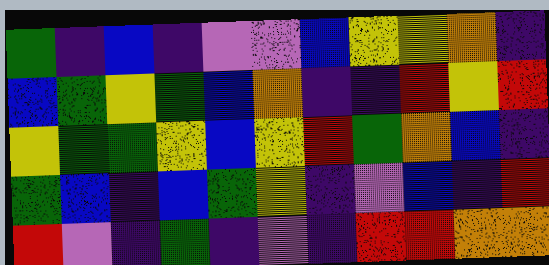[["green", "indigo", "blue", "indigo", "violet", "violet", "blue", "yellow", "yellow", "orange", "indigo"], ["blue", "green", "yellow", "green", "blue", "orange", "indigo", "indigo", "red", "yellow", "red"], ["yellow", "green", "green", "yellow", "blue", "yellow", "red", "green", "orange", "blue", "indigo"], ["green", "blue", "indigo", "blue", "green", "yellow", "indigo", "violet", "blue", "indigo", "red"], ["red", "violet", "indigo", "green", "indigo", "violet", "indigo", "red", "red", "orange", "orange"]]